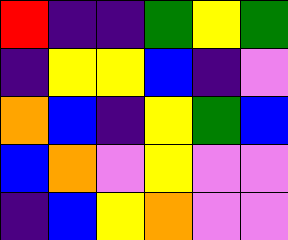[["red", "indigo", "indigo", "green", "yellow", "green"], ["indigo", "yellow", "yellow", "blue", "indigo", "violet"], ["orange", "blue", "indigo", "yellow", "green", "blue"], ["blue", "orange", "violet", "yellow", "violet", "violet"], ["indigo", "blue", "yellow", "orange", "violet", "violet"]]